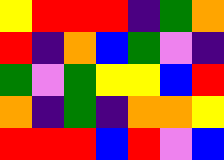[["yellow", "red", "red", "red", "indigo", "green", "orange"], ["red", "indigo", "orange", "blue", "green", "violet", "indigo"], ["green", "violet", "green", "yellow", "yellow", "blue", "red"], ["orange", "indigo", "green", "indigo", "orange", "orange", "yellow"], ["red", "red", "red", "blue", "red", "violet", "blue"]]